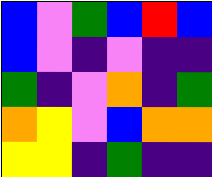[["blue", "violet", "green", "blue", "red", "blue"], ["blue", "violet", "indigo", "violet", "indigo", "indigo"], ["green", "indigo", "violet", "orange", "indigo", "green"], ["orange", "yellow", "violet", "blue", "orange", "orange"], ["yellow", "yellow", "indigo", "green", "indigo", "indigo"]]